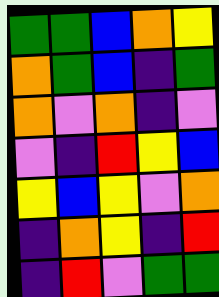[["green", "green", "blue", "orange", "yellow"], ["orange", "green", "blue", "indigo", "green"], ["orange", "violet", "orange", "indigo", "violet"], ["violet", "indigo", "red", "yellow", "blue"], ["yellow", "blue", "yellow", "violet", "orange"], ["indigo", "orange", "yellow", "indigo", "red"], ["indigo", "red", "violet", "green", "green"]]